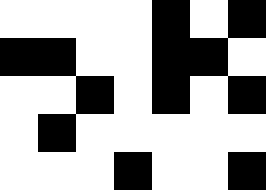[["white", "white", "white", "white", "black", "white", "black"], ["black", "black", "white", "white", "black", "black", "white"], ["white", "white", "black", "white", "black", "white", "black"], ["white", "black", "white", "white", "white", "white", "white"], ["white", "white", "white", "black", "white", "white", "black"]]